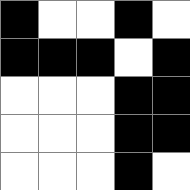[["black", "white", "white", "black", "white"], ["black", "black", "black", "white", "black"], ["white", "white", "white", "black", "black"], ["white", "white", "white", "black", "black"], ["white", "white", "white", "black", "white"]]